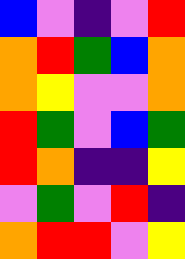[["blue", "violet", "indigo", "violet", "red"], ["orange", "red", "green", "blue", "orange"], ["orange", "yellow", "violet", "violet", "orange"], ["red", "green", "violet", "blue", "green"], ["red", "orange", "indigo", "indigo", "yellow"], ["violet", "green", "violet", "red", "indigo"], ["orange", "red", "red", "violet", "yellow"]]